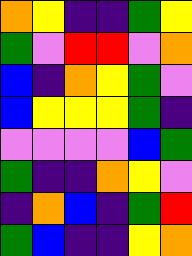[["orange", "yellow", "indigo", "indigo", "green", "yellow"], ["green", "violet", "red", "red", "violet", "orange"], ["blue", "indigo", "orange", "yellow", "green", "violet"], ["blue", "yellow", "yellow", "yellow", "green", "indigo"], ["violet", "violet", "violet", "violet", "blue", "green"], ["green", "indigo", "indigo", "orange", "yellow", "violet"], ["indigo", "orange", "blue", "indigo", "green", "red"], ["green", "blue", "indigo", "indigo", "yellow", "orange"]]